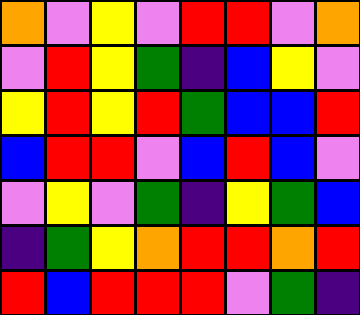[["orange", "violet", "yellow", "violet", "red", "red", "violet", "orange"], ["violet", "red", "yellow", "green", "indigo", "blue", "yellow", "violet"], ["yellow", "red", "yellow", "red", "green", "blue", "blue", "red"], ["blue", "red", "red", "violet", "blue", "red", "blue", "violet"], ["violet", "yellow", "violet", "green", "indigo", "yellow", "green", "blue"], ["indigo", "green", "yellow", "orange", "red", "red", "orange", "red"], ["red", "blue", "red", "red", "red", "violet", "green", "indigo"]]